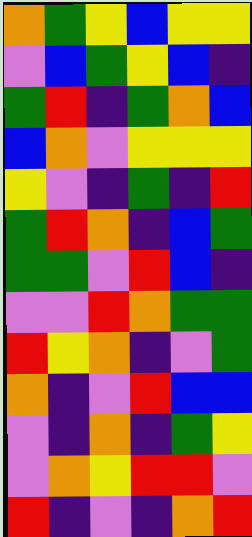[["orange", "green", "yellow", "blue", "yellow", "yellow"], ["violet", "blue", "green", "yellow", "blue", "indigo"], ["green", "red", "indigo", "green", "orange", "blue"], ["blue", "orange", "violet", "yellow", "yellow", "yellow"], ["yellow", "violet", "indigo", "green", "indigo", "red"], ["green", "red", "orange", "indigo", "blue", "green"], ["green", "green", "violet", "red", "blue", "indigo"], ["violet", "violet", "red", "orange", "green", "green"], ["red", "yellow", "orange", "indigo", "violet", "green"], ["orange", "indigo", "violet", "red", "blue", "blue"], ["violet", "indigo", "orange", "indigo", "green", "yellow"], ["violet", "orange", "yellow", "red", "red", "violet"], ["red", "indigo", "violet", "indigo", "orange", "red"]]